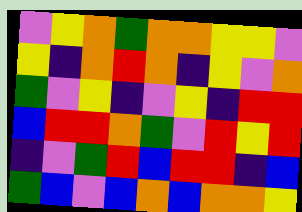[["violet", "yellow", "orange", "green", "orange", "orange", "yellow", "yellow", "violet"], ["yellow", "indigo", "orange", "red", "orange", "indigo", "yellow", "violet", "orange"], ["green", "violet", "yellow", "indigo", "violet", "yellow", "indigo", "red", "red"], ["blue", "red", "red", "orange", "green", "violet", "red", "yellow", "red"], ["indigo", "violet", "green", "red", "blue", "red", "red", "indigo", "blue"], ["green", "blue", "violet", "blue", "orange", "blue", "orange", "orange", "yellow"]]